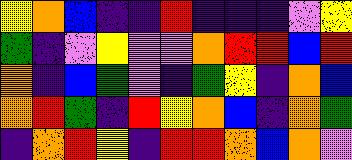[["yellow", "orange", "blue", "indigo", "indigo", "red", "indigo", "indigo", "indigo", "violet", "yellow"], ["green", "indigo", "violet", "yellow", "violet", "violet", "orange", "red", "red", "blue", "red"], ["orange", "indigo", "blue", "green", "violet", "indigo", "green", "yellow", "indigo", "orange", "blue"], ["orange", "red", "green", "indigo", "red", "yellow", "orange", "blue", "indigo", "orange", "green"], ["indigo", "orange", "red", "yellow", "indigo", "red", "red", "orange", "blue", "orange", "violet"]]